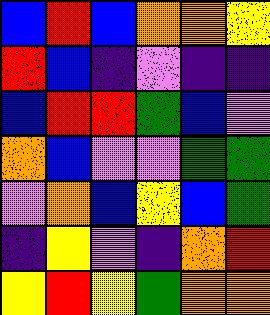[["blue", "red", "blue", "orange", "orange", "yellow"], ["red", "blue", "indigo", "violet", "indigo", "indigo"], ["blue", "red", "red", "green", "blue", "violet"], ["orange", "blue", "violet", "violet", "green", "green"], ["violet", "orange", "blue", "yellow", "blue", "green"], ["indigo", "yellow", "violet", "indigo", "orange", "red"], ["yellow", "red", "yellow", "green", "orange", "orange"]]